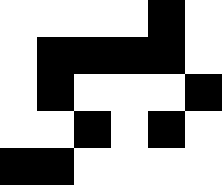[["white", "white", "white", "white", "black", "white"], ["white", "black", "black", "black", "black", "white"], ["white", "black", "white", "white", "white", "black"], ["white", "white", "black", "white", "black", "white"], ["black", "black", "white", "white", "white", "white"]]